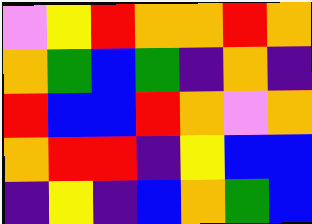[["violet", "yellow", "red", "orange", "orange", "red", "orange"], ["orange", "green", "blue", "green", "indigo", "orange", "indigo"], ["red", "blue", "blue", "red", "orange", "violet", "orange"], ["orange", "red", "red", "indigo", "yellow", "blue", "blue"], ["indigo", "yellow", "indigo", "blue", "orange", "green", "blue"]]